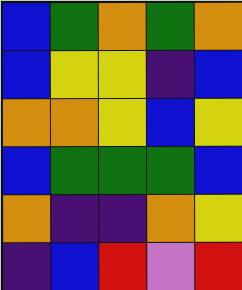[["blue", "green", "orange", "green", "orange"], ["blue", "yellow", "yellow", "indigo", "blue"], ["orange", "orange", "yellow", "blue", "yellow"], ["blue", "green", "green", "green", "blue"], ["orange", "indigo", "indigo", "orange", "yellow"], ["indigo", "blue", "red", "violet", "red"]]